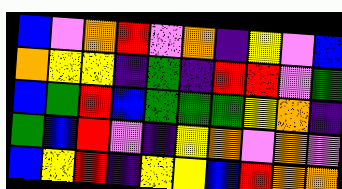[["blue", "violet", "orange", "red", "violet", "orange", "indigo", "yellow", "violet", "blue"], ["orange", "yellow", "yellow", "indigo", "green", "indigo", "red", "red", "violet", "green"], ["blue", "green", "red", "blue", "green", "green", "green", "yellow", "orange", "indigo"], ["green", "blue", "red", "violet", "indigo", "yellow", "orange", "violet", "orange", "violet"], ["blue", "yellow", "red", "indigo", "yellow", "yellow", "blue", "red", "orange", "orange"]]